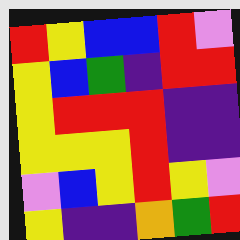[["red", "yellow", "blue", "blue", "red", "violet"], ["yellow", "blue", "green", "indigo", "red", "red"], ["yellow", "red", "red", "red", "indigo", "indigo"], ["yellow", "yellow", "yellow", "red", "indigo", "indigo"], ["violet", "blue", "yellow", "red", "yellow", "violet"], ["yellow", "indigo", "indigo", "orange", "green", "red"]]